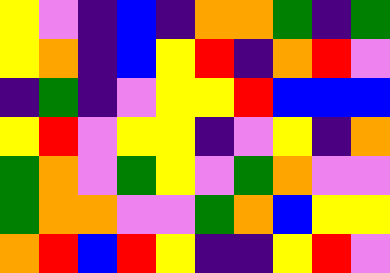[["yellow", "violet", "indigo", "blue", "indigo", "orange", "orange", "green", "indigo", "green"], ["yellow", "orange", "indigo", "blue", "yellow", "red", "indigo", "orange", "red", "violet"], ["indigo", "green", "indigo", "violet", "yellow", "yellow", "red", "blue", "blue", "blue"], ["yellow", "red", "violet", "yellow", "yellow", "indigo", "violet", "yellow", "indigo", "orange"], ["green", "orange", "violet", "green", "yellow", "violet", "green", "orange", "violet", "violet"], ["green", "orange", "orange", "violet", "violet", "green", "orange", "blue", "yellow", "yellow"], ["orange", "red", "blue", "red", "yellow", "indigo", "indigo", "yellow", "red", "violet"]]